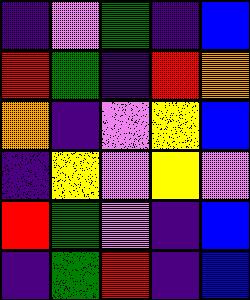[["indigo", "violet", "green", "indigo", "blue"], ["red", "green", "indigo", "red", "orange"], ["orange", "indigo", "violet", "yellow", "blue"], ["indigo", "yellow", "violet", "yellow", "violet"], ["red", "green", "violet", "indigo", "blue"], ["indigo", "green", "red", "indigo", "blue"]]